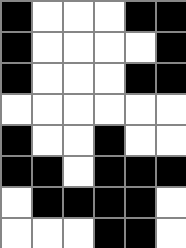[["black", "white", "white", "white", "black", "black"], ["black", "white", "white", "white", "white", "black"], ["black", "white", "white", "white", "black", "black"], ["white", "white", "white", "white", "white", "white"], ["black", "white", "white", "black", "white", "white"], ["black", "black", "white", "black", "black", "black"], ["white", "black", "black", "black", "black", "white"], ["white", "white", "white", "black", "black", "white"]]